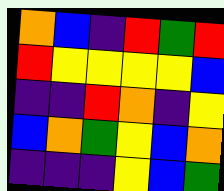[["orange", "blue", "indigo", "red", "green", "red"], ["red", "yellow", "yellow", "yellow", "yellow", "blue"], ["indigo", "indigo", "red", "orange", "indigo", "yellow"], ["blue", "orange", "green", "yellow", "blue", "orange"], ["indigo", "indigo", "indigo", "yellow", "blue", "green"]]